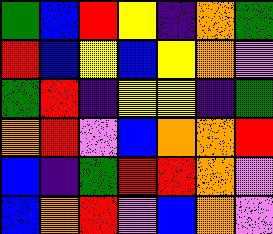[["green", "blue", "red", "yellow", "indigo", "orange", "green"], ["red", "blue", "yellow", "blue", "yellow", "orange", "violet"], ["green", "red", "indigo", "yellow", "yellow", "indigo", "green"], ["orange", "red", "violet", "blue", "orange", "orange", "red"], ["blue", "indigo", "green", "red", "red", "orange", "violet"], ["blue", "orange", "red", "violet", "blue", "orange", "violet"]]